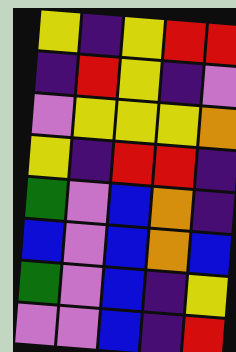[["yellow", "indigo", "yellow", "red", "red"], ["indigo", "red", "yellow", "indigo", "violet"], ["violet", "yellow", "yellow", "yellow", "orange"], ["yellow", "indigo", "red", "red", "indigo"], ["green", "violet", "blue", "orange", "indigo"], ["blue", "violet", "blue", "orange", "blue"], ["green", "violet", "blue", "indigo", "yellow"], ["violet", "violet", "blue", "indigo", "red"]]